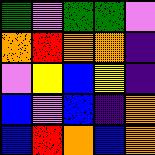[["green", "violet", "green", "green", "violet"], ["orange", "red", "orange", "orange", "indigo"], ["violet", "yellow", "blue", "yellow", "indigo"], ["blue", "violet", "blue", "indigo", "orange"], ["blue", "red", "orange", "blue", "orange"]]